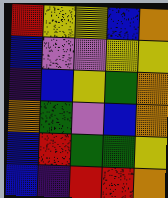[["red", "yellow", "yellow", "blue", "orange"], ["blue", "violet", "violet", "yellow", "yellow"], ["indigo", "blue", "yellow", "green", "orange"], ["orange", "green", "violet", "blue", "orange"], ["blue", "red", "green", "green", "yellow"], ["blue", "indigo", "red", "red", "orange"]]